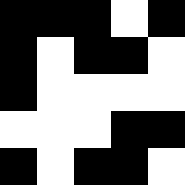[["black", "black", "black", "white", "black"], ["black", "white", "black", "black", "white"], ["black", "white", "white", "white", "white"], ["white", "white", "white", "black", "black"], ["black", "white", "black", "black", "white"]]